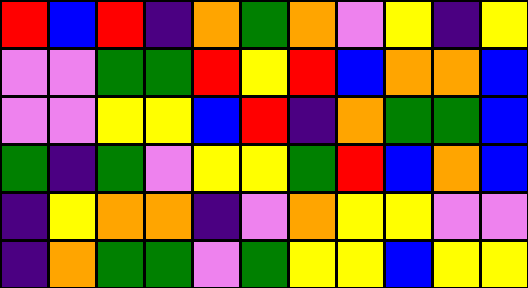[["red", "blue", "red", "indigo", "orange", "green", "orange", "violet", "yellow", "indigo", "yellow"], ["violet", "violet", "green", "green", "red", "yellow", "red", "blue", "orange", "orange", "blue"], ["violet", "violet", "yellow", "yellow", "blue", "red", "indigo", "orange", "green", "green", "blue"], ["green", "indigo", "green", "violet", "yellow", "yellow", "green", "red", "blue", "orange", "blue"], ["indigo", "yellow", "orange", "orange", "indigo", "violet", "orange", "yellow", "yellow", "violet", "violet"], ["indigo", "orange", "green", "green", "violet", "green", "yellow", "yellow", "blue", "yellow", "yellow"]]